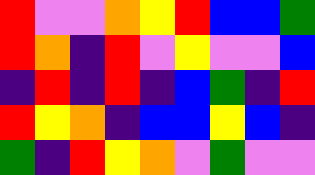[["red", "violet", "violet", "orange", "yellow", "red", "blue", "blue", "green"], ["red", "orange", "indigo", "red", "violet", "yellow", "violet", "violet", "blue"], ["indigo", "red", "indigo", "red", "indigo", "blue", "green", "indigo", "red"], ["red", "yellow", "orange", "indigo", "blue", "blue", "yellow", "blue", "indigo"], ["green", "indigo", "red", "yellow", "orange", "violet", "green", "violet", "violet"]]